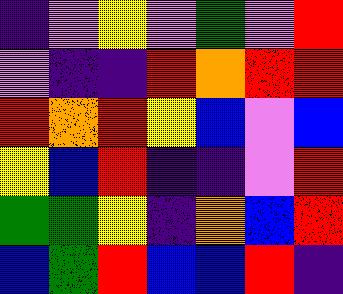[["indigo", "violet", "yellow", "violet", "green", "violet", "red"], ["violet", "indigo", "indigo", "red", "orange", "red", "red"], ["red", "orange", "red", "yellow", "blue", "violet", "blue"], ["yellow", "blue", "red", "indigo", "indigo", "violet", "red"], ["green", "green", "yellow", "indigo", "orange", "blue", "red"], ["blue", "green", "red", "blue", "blue", "red", "indigo"]]